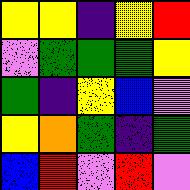[["yellow", "yellow", "indigo", "yellow", "red"], ["violet", "green", "green", "green", "yellow"], ["green", "indigo", "yellow", "blue", "violet"], ["yellow", "orange", "green", "indigo", "green"], ["blue", "red", "violet", "red", "violet"]]